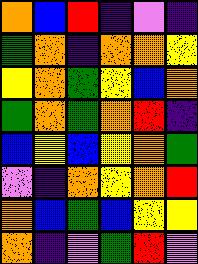[["orange", "blue", "red", "indigo", "violet", "indigo"], ["green", "orange", "indigo", "orange", "orange", "yellow"], ["yellow", "orange", "green", "yellow", "blue", "orange"], ["green", "orange", "green", "orange", "red", "indigo"], ["blue", "yellow", "blue", "yellow", "orange", "green"], ["violet", "indigo", "orange", "yellow", "orange", "red"], ["orange", "blue", "green", "blue", "yellow", "yellow"], ["orange", "indigo", "violet", "green", "red", "violet"]]